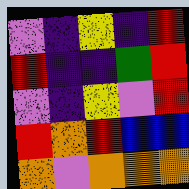[["violet", "indigo", "yellow", "indigo", "red"], ["red", "indigo", "indigo", "green", "red"], ["violet", "indigo", "yellow", "violet", "red"], ["red", "orange", "red", "blue", "blue"], ["orange", "violet", "orange", "orange", "orange"]]